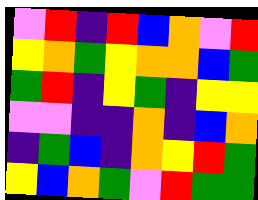[["violet", "red", "indigo", "red", "blue", "orange", "violet", "red"], ["yellow", "orange", "green", "yellow", "orange", "orange", "blue", "green"], ["green", "red", "indigo", "yellow", "green", "indigo", "yellow", "yellow"], ["violet", "violet", "indigo", "indigo", "orange", "indigo", "blue", "orange"], ["indigo", "green", "blue", "indigo", "orange", "yellow", "red", "green"], ["yellow", "blue", "orange", "green", "violet", "red", "green", "green"]]